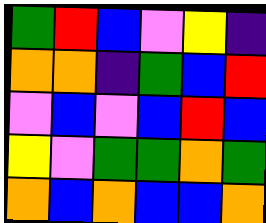[["green", "red", "blue", "violet", "yellow", "indigo"], ["orange", "orange", "indigo", "green", "blue", "red"], ["violet", "blue", "violet", "blue", "red", "blue"], ["yellow", "violet", "green", "green", "orange", "green"], ["orange", "blue", "orange", "blue", "blue", "orange"]]